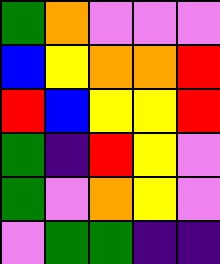[["green", "orange", "violet", "violet", "violet"], ["blue", "yellow", "orange", "orange", "red"], ["red", "blue", "yellow", "yellow", "red"], ["green", "indigo", "red", "yellow", "violet"], ["green", "violet", "orange", "yellow", "violet"], ["violet", "green", "green", "indigo", "indigo"]]